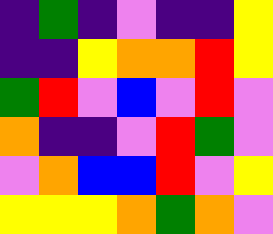[["indigo", "green", "indigo", "violet", "indigo", "indigo", "yellow"], ["indigo", "indigo", "yellow", "orange", "orange", "red", "yellow"], ["green", "red", "violet", "blue", "violet", "red", "violet"], ["orange", "indigo", "indigo", "violet", "red", "green", "violet"], ["violet", "orange", "blue", "blue", "red", "violet", "yellow"], ["yellow", "yellow", "yellow", "orange", "green", "orange", "violet"]]